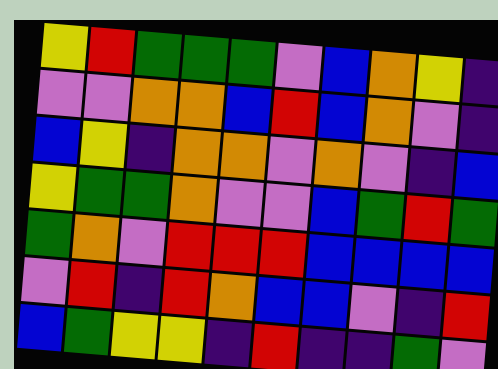[["yellow", "red", "green", "green", "green", "violet", "blue", "orange", "yellow", "indigo"], ["violet", "violet", "orange", "orange", "blue", "red", "blue", "orange", "violet", "indigo"], ["blue", "yellow", "indigo", "orange", "orange", "violet", "orange", "violet", "indigo", "blue"], ["yellow", "green", "green", "orange", "violet", "violet", "blue", "green", "red", "green"], ["green", "orange", "violet", "red", "red", "red", "blue", "blue", "blue", "blue"], ["violet", "red", "indigo", "red", "orange", "blue", "blue", "violet", "indigo", "red"], ["blue", "green", "yellow", "yellow", "indigo", "red", "indigo", "indigo", "green", "violet"]]